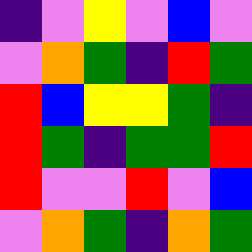[["indigo", "violet", "yellow", "violet", "blue", "violet"], ["violet", "orange", "green", "indigo", "red", "green"], ["red", "blue", "yellow", "yellow", "green", "indigo"], ["red", "green", "indigo", "green", "green", "red"], ["red", "violet", "violet", "red", "violet", "blue"], ["violet", "orange", "green", "indigo", "orange", "green"]]